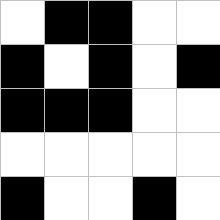[["white", "black", "black", "white", "white"], ["black", "white", "black", "white", "black"], ["black", "black", "black", "white", "white"], ["white", "white", "white", "white", "white"], ["black", "white", "white", "black", "white"]]